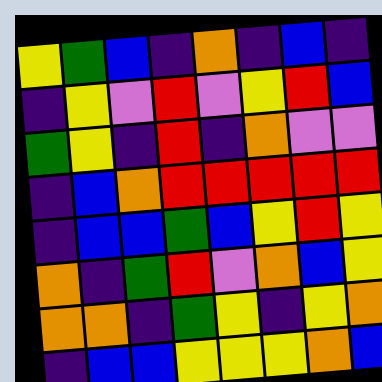[["yellow", "green", "blue", "indigo", "orange", "indigo", "blue", "indigo"], ["indigo", "yellow", "violet", "red", "violet", "yellow", "red", "blue"], ["green", "yellow", "indigo", "red", "indigo", "orange", "violet", "violet"], ["indigo", "blue", "orange", "red", "red", "red", "red", "red"], ["indigo", "blue", "blue", "green", "blue", "yellow", "red", "yellow"], ["orange", "indigo", "green", "red", "violet", "orange", "blue", "yellow"], ["orange", "orange", "indigo", "green", "yellow", "indigo", "yellow", "orange"], ["indigo", "blue", "blue", "yellow", "yellow", "yellow", "orange", "blue"]]